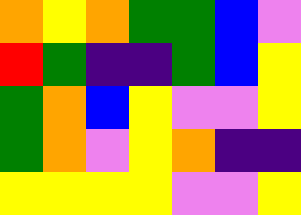[["orange", "yellow", "orange", "green", "green", "blue", "violet"], ["red", "green", "indigo", "indigo", "green", "blue", "yellow"], ["green", "orange", "blue", "yellow", "violet", "violet", "yellow"], ["green", "orange", "violet", "yellow", "orange", "indigo", "indigo"], ["yellow", "yellow", "yellow", "yellow", "violet", "violet", "yellow"]]